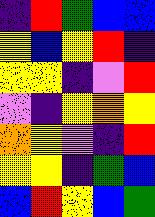[["indigo", "red", "green", "blue", "blue"], ["yellow", "blue", "yellow", "red", "indigo"], ["yellow", "yellow", "indigo", "violet", "red"], ["violet", "indigo", "yellow", "orange", "yellow"], ["orange", "yellow", "violet", "indigo", "red"], ["yellow", "yellow", "indigo", "green", "blue"], ["blue", "red", "yellow", "blue", "green"]]